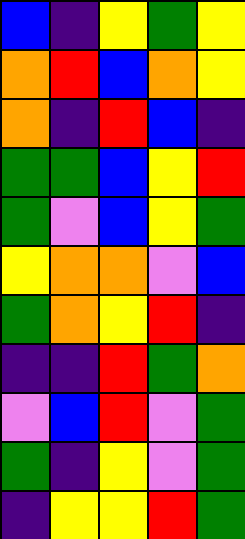[["blue", "indigo", "yellow", "green", "yellow"], ["orange", "red", "blue", "orange", "yellow"], ["orange", "indigo", "red", "blue", "indigo"], ["green", "green", "blue", "yellow", "red"], ["green", "violet", "blue", "yellow", "green"], ["yellow", "orange", "orange", "violet", "blue"], ["green", "orange", "yellow", "red", "indigo"], ["indigo", "indigo", "red", "green", "orange"], ["violet", "blue", "red", "violet", "green"], ["green", "indigo", "yellow", "violet", "green"], ["indigo", "yellow", "yellow", "red", "green"]]